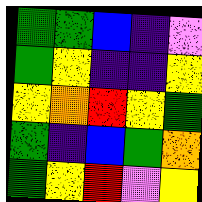[["green", "green", "blue", "indigo", "violet"], ["green", "yellow", "indigo", "indigo", "yellow"], ["yellow", "orange", "red", "yellow", "green"], ["green", "indigo", "blue", "green", "orange"], ["green", "yellow", "red", "violet", "yellow"]]